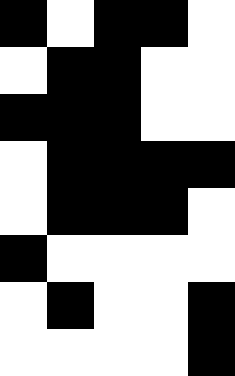[["black", "white", "black", "black", "white"], ["white", "black", "black", "white", "white"], ["black", "black", "black", "white", "white"], ["white", "black", "black", "black", "black"], ["white", "black", "black", "black", "white"], ["black", "white", "white", "white", "white"], ["white", "black", "white", "white", "black"], ["white", "white", "white", "white", "black"]]